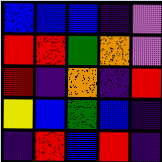[["blue", "blue", "blue", "indigo", "violet"], ["red", "red", "green", "orange", "violet"], ["red", "indigo", "orange", "indigo", "red"], ["yellow", "blue", "green", "blue", "indigo"], ["indigo", "red", "blue", "red", "indigo"]]